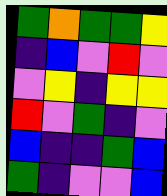[["green", "orange", "green", "green", "yellow"], ["indigo", "blue", "violet", "red", "violet"], ["violet", "yellow", "indigo", "yellow", "yellow"], ["red", "violet", "green", "indigo", "violet"], ["blue", "indigo", "indigo", "green", "blue"], ["green", "indigo", "violet", "violet", "blue"]]